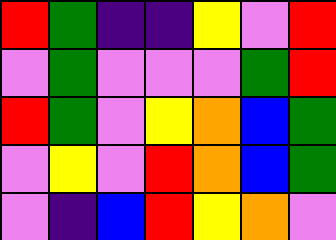[["red", "green", "indigo", "indigo", "yellow", "violet", "red"], ["violet", "green", "violet", "violet", "violet", "green", "red"], ["red", "green", "violet", "yellow", "orange", "blue", "green"], ["violet", "yellow", "violet", "red", "orange", "blue", "green"], ["violet", "indigo", "blue", "red", "yellow", "orange", "violet"]]